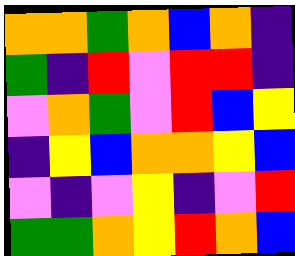[["orange", "orange", "green", "orange", "blue", "orange", "indigo"], ["green", "indigo", "red", "violet", "red", "red", "indigo"], ["violet", "orange", "green", "violet", "red", "blue", "yellow"], ["indigo", "yellow", "blue", "orange", "orange", "yellow", "blue"], ["violet", "indigo", "violet", "yellow", "indigo", "violet", "red"], ["green", "green", "orange", "yellow", "red", "orange", "blue"]]